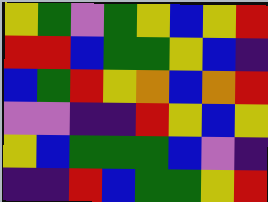[["yellow", "green", "violet", "green", "yellow", "blue", "yellow", "red"], ["red", "red", "blue", "green", "green", "yellow", "blue", "indigo"], ["blue", "green", "red", "yellow", "orange", "blue", "orange", "red"], ["violet", "violet", "indigo", "indigo", "red", "yellow", "blue", "yellow"], ["yellow", "blue", "green", "green", "green", "blue", "violet", "indigo"], ["indigo", "indigo", "red", "blue", "green", "green", "yellow", "red"]]